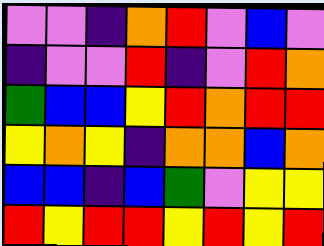[["violet", "violet", "indigo", "orange", "red", "violet", "blue", "violet"], ["indigo", "violet", "violet", "red", "indigo", "violet", "red", "orange"], ["green", "blue", "blue", "yellow", "red", "orange", "red", "red"], ["yellow", "orange", "yellow", "indigo", "orange", "orange", "blue", "orange"], ["blue", "blue", "indigo", "blue", "green", "violet", "yellow", "yellow"], ["red", "yellow", "red", "red", "yellow", "red", "yellow", "red"]]